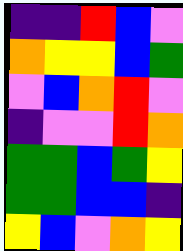[["indigo", "indigo", "red", "blue", "violet"], ["orange", "yellow", "yellow", "blue", "green"], ["violet", "blue", "orange", "red", "violet"], ["indigo", "violet", "violet", "red", "orange"], ["green", "green", "blue", "green", "yellow"], ["green", "green", "blue", "blue", "indigo"], ["yellow", "blue", "violet", "orange", "yellow"]]